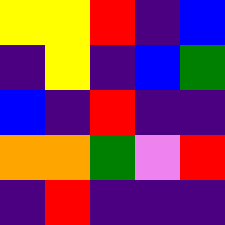[["yellow", "yellow", "red", "indigo", "blue"], ["indigo", "yellow", "indigo", "blue", "green"], ["blue", "indigo", "red", "indigo", "indigo"], ["orange", "orange", "green", "violet", "red"], ["indigo", "red", "indigo", "indigo", "indigo"]]